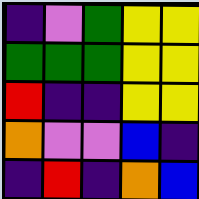[["indigo", "violet", "green", "yellow", "yellow"], ["green", "green", "green", "yellow", "yellow"], ["red", "indigo", "indigo", "yellow", "yellow"], ["orange", "violet", "violet", "blue", "indigo"], ["indigo", "red", "indigo", "orange", "blue"]]